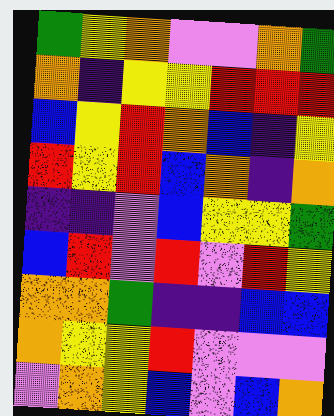[["green", "yellow", "orange", "violet", "violet", "orange", "green"], ["orange", "indigo", "yellow", "yellow", "red", "red", "red"], ["blue", "yellow", "red", "orange", "blue", "indigo", "yellow"], ["red", "yellow", "red", "blue", "orange", "indigo", "orange"], ["indigo", "indigo", "violet", "blue", "yellow", "yellow", "green"], ["blue", "red", "violet", "red", "violet", "red", "yellow"], ["orange", "orange", "green", "indigo", "indigo", "blue", "blue"], ["orange", "yellow", "yellow", "red", "violet", "violet", "violet"], ["violet", "orange", "yellow", "blue", "violet", "blue", "orange"]]